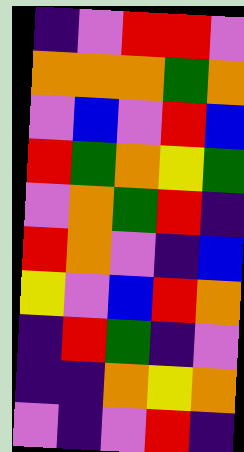[["indigo", "violet", "red", "red", "violet"], ["orange", "orange", "orange", "green", "orange"], ["violet", "blue", "violet", "red", "blue"], ["red", "green", "orange", "yellow", "green"], ["violet", "orange", "green", "red", "indigo"], ["red", "orange", "violet", "indigo", "blue"], ["yellow", "violet", "blue", "red", "orange"], ["indigo", "red", "green", "indigo", "violet"], ["indigo", "indigo", "orange", "yellow", "orange"], ["violet", "indigo", "violet", "red", "indigo"]]